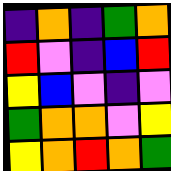[["indigo", "orange", "indigo", "green", "orange"], ["red", "violet", "indigo", "blue", "red"], ["yellow", "blue", "violet", "indigo", "violet"], ["green", "orange", "orange", "violet", "yellow"], ["yellow", "orange", "red", "orange", "green"]]